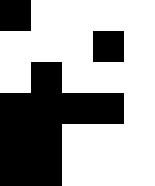[["black", "white", "white", "white", "white"], ["white", "white", "white", "black", "white"], ["white", "black", "white", "white", "white"], ["black", "black", "black", "black", "white"], ["black", "black", "white", "white", "white"], ["black", "black", "white", "white", "white"]]